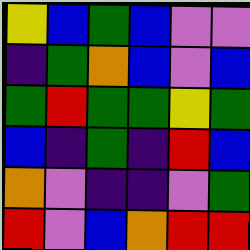[["yellow", "blue", "green", "blue", "violet", "violet"], ["indigo", "green", "orange", "blue", "violet", "blue"], ["green", "red", "green", "green", "yellow", "green"], ["blue", "indigo", "green", "indigo", "red", "blue"], ["orange", "violet", "indigo", "indigo", "violet", "green"], ["red", "violet", "blue", "orange", "red", "red"]]